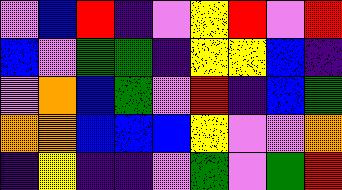[["violet", "blue", "red", "indigo", "violet", "yellow", "red", "violet", "red"], ["blue", "violet", "green", "green", "indigo", "yellow", "yellow", "blue", "indigo"], ["violet", "orange", "blue", "green", "violet", "red", "indigo", "blue", "green"], ["orange", "orange", "blue", "blue", "blue", "yellow", "violet", "violet", "orange"], ["indigo", "yellow", "indigo", "indigo", "violet", "green", "violet", "green", "red"]]